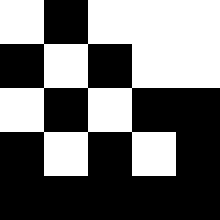[["white", "black", "white", "white", "white"], ["black", "white", "black", "white", "white"], ["white", "black", "white", "black", "black"], ["black", "white", "black", "white", "black"], ["black", "black", "black", "black", "black"]]